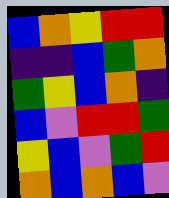[["blue", "orange", "yellow", "red", "red"], ["indigo", "indigo", "blue", "green", "orange"], ["green", "yellow", "blue", "orange", "indigo"], ["blue", "violet", "red", "red", "green"], ["yellow", "blue", "violet", "green", "red"], ["orange", "blue", "orange", "blue", "violet"]]